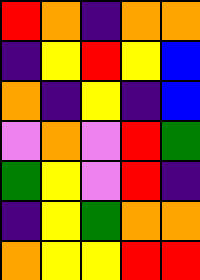[["red", "orange", "indigo", "orange", "orange"], ["indigo", "yellow", "red", "yellow", "blue"], ["orange", "indigo", "yellow", "indigo", "blue"], ["violet", "orange", "violet", "red", "green"], ["green", "yellow", "violet", "red", "indigo"], ["indigo", "yellow", "green", "orange", "orange"], ["orange", "yellow", "yellow", "red", "red"]]